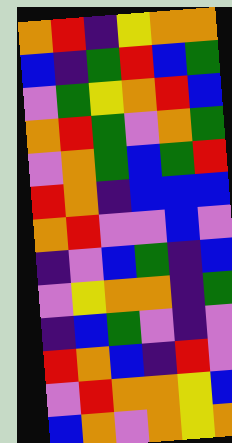[["orange", "red", "indigo", "yellow", "orange", "orange"], ["blue", "indigo", "green", "red", "blue", "green"], ["violet", "green", "yellow", "orange", "red", "blue"], ["orange", "red", "green", "violet", "orange", "green"], ["violet", "orange", "green", "blue", "green", "red"], ["red", "orange", "indigo", "blue", "blue", "blue"], ["orange", "red", "violet", "violet", "blue", "violet"], ["indigo", "violet", "blue", "green", "indigo", "blue"], ["violet", "yellow", "orange", "orange", "indigo", "green"], ["indigo", "blue", "green", "violet", "indigo", "violet"], ["red", "orange", "blue", "indigo", "red", "violet"], ["violet", "red", "orange", "orange", "yellow", "blue"], ["blue", "orange", "violet", "orange", "yellow", "orange"]]